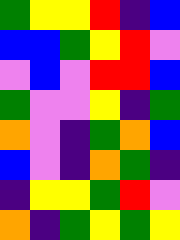[["green", "yellow", "yellow", "red", "indigo", "blue"], ["blue", "blue", "green", "yellow", "red", "violet"], ["violet", "blue", "violet", "red", "red", "blue"], ["green", "violet", "violet", "yellow", "indigo", "green"], ["orange", "violet", "indigo", "green", "orange", "blue"], ["blue", "violet", "indigo", "orange", "green", "indigo"], ["indigo", "yellow", "yellow", "green", "red", "violet"], ["orange", "indigo", "green", "yellow", "green", "yellow"]]